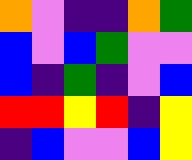[["orange", "violet", "indigo", "indigo", "orange", "green"], ["blue", "violet", "blue", "green", "violet", "violet"], ["blue", "indigo", "green", "indigo", "violet", "blue"], ["red", "red", "yellow", "red", "indigo", "yellow"], ["indigo", "blue", "violet", "violet", "blue", "yellow"]]